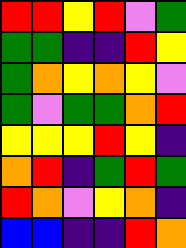[["red", "red", "yellow", "red", "violet", "green"], ["green", "green", "indigo", "indigo", "red", "yellow"], ["green", "orange", "yellow", "orange", "yellow", "violet"], ["green", "violet", "green", "green", "orange", "red"], ["yellow", "yellow", "yellow", "red", "yellow", "indigo"], ["orange", "red", "indigo", "green", "red", "green"], ["red", "orange", "violet", "yellow", "orange", "indigo"], ["blue", "blue", "indigo", "indigo", "red", "orange"]]